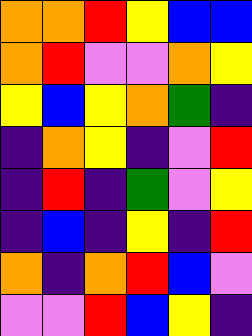[["orange", "orange", "red", "yellow", "blue", "blue"], ["orange", "red", "violet", "violet", "orange", "yellow"], ["yellow", "blue", "yellow", "orange", "green", "indigo"], ["indigo", "orange", "yellow", "indigo", "violet", "red"], ["indigo", "red", "indigo", "green", "violet", "yellow"], ["indigo", "blue", "indigo", "yellow", "indigo", "red"], ["orange", "indigo", "orange", "red", "blue", "violet"], ["violet", "violet", "red", "blue", "yellow", "indigo"]]